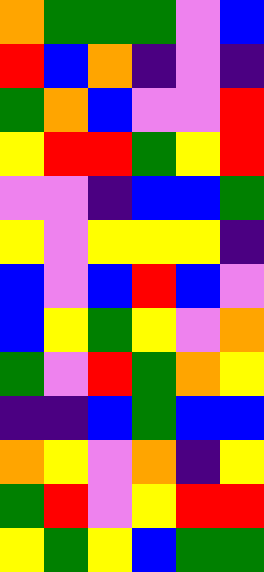[["orange", "green", "green", "green", "violet", "blue"], ["red", "blue", "orange", "indigo", "violet", "indigo"], ["green", "orange", "blue", "violet", "violet", "red"], ["yellow", "red", "red", "green", "yellow", "red"], ["violet", "violet", "indigo", "blue", "blue", "green"], ["yellow", "violet", "yellow", "yellow", "yellow", "indigo"], ["blue", "violet", "blue", "red", "blue", "violet"], ["blue", "yellow", "green", "yellow", "violet", "orange"], ["green", "violet", "red", "green", "orange", "yellow"], ["indigo", "indigo", "blue", "green", "blue", "blue"], ["orange", "yellow", "violet", "orange", "indigo", "yellow"], ["green", "red", "violet", "yellow", "red", "red"], ["yellow", "green", "yellow", "blue", "green", "green"]]